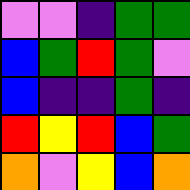[["violet", "violet", "indigo", "green", "green"], ["blue", "green", "red", "green", "violet"], ["blue", "indigo", "indigo", "green", "indigo"], ["red", "yellow", "red", "blue", "green"], ["orange", "violet", "yellow", "blue", "orange"]]